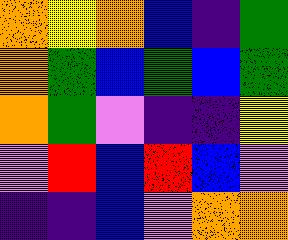[["orange", "yellow", "orange", "blue", "indigo", "green"], ["orange", "green", "blue", "green", "blue", "green"], ["orange", "green", "violet", "indigo", "indigo", "yellow"], ["violet", "red", "blue", "red", "blue", "violet"], ["indigo", "indigo", "blue", "violet", "orange", "orange"]]